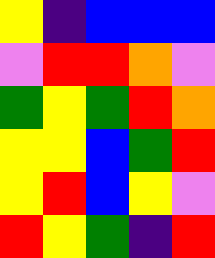[["yellow", "indigo", "blue", "blue", "blue"], ["violet", "red", "red", "orange", "violet"], ["green", "yellow", "green", "red", "orange"], ["yellow", "yellow", "blue", "green", "red"], ["yellow", "red", "blue", "yellow", "violet"], ["red", "yellow", "green", "indigo", "red"]]